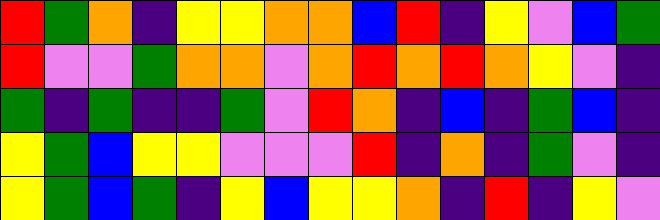[["red", "green", "orange", "indigo", "yellow", "yellow", "orange", "orange", "blue", "red", "indigo", "yellow", "violet", "blue", "green"], ["red", "violet", "violet", "green", "orange", "orange", "violet", "orange", "red", "orange", "red", "orange", "yellow", "violet", "indigo"], ["green", "indigo", "green", "indigo", "indigo", "green", "violet", "red", "orange", "indigo", "blue", "indigo", "green", "blue", "indigo"], ["yellow", "green", "blue", "yellow", "yellow", "violet", "violet", "violet", "red", "indigo", "orange", "indigo", "green", "violet", "indigo"], ["yellow", "green", "blue", "green", "indigo", "yellow", "blue", "yellow", "yellow", "orange", "indigo", "red", "indigo", "yellow", "violet"]]